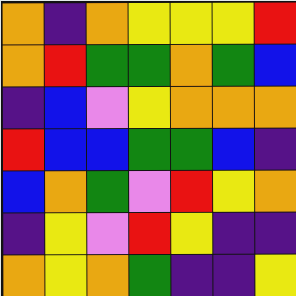[["orange", "indigo", "orange", "yellow", "yellow", "yellow", "red"], ["orange", "red", "green", "green", "orange", "green", "blue"], ["indigo", "blue", "violet", "yellow", "orange", "orange", "orange"], ["red", "blue", "blue", "green", "green", "blue", "indigo"], ["blue", "orange", "green", "violet", "red", "yellow", "orange"], ["indigo", "yellow", "violet", "red", "yellow", "indigo", "indigo"], ["orange", "yellow", "orange", "green", "indigo", "indigo", "yellow"]]